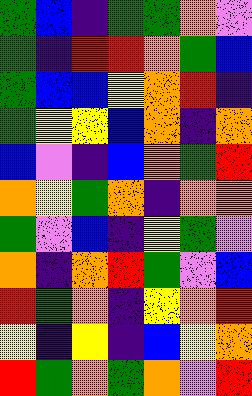[["green", "blue", "indigo", "green", "green", "orange", "violet"], ["green", "indigo", "red", "red", "orange", "green", "blue"], ["green", "blue", "blue", "yellow", "orange", "red", "indigo"], ["green", "yellow", "yellow", "blue", "orange", "indigo", "orange"], ["blue", "violet", "indigo", "blue", "orange", "green", "red"], ["orange", "yellow", "green", "orange", "indigo", "orange", "orange"], ["green", "violet", "blue", "indigo", "yellow", "green", "violet"], ["orange", "indigo", "orange", "red", "green", "violet", "blue"], ["red", "green", "orange", "indigo", "yellow", "orange", "red"], ["yellow", "indigo", "yellow", "indigo", "blue", "yellow", "orange"], ["red", "green", "orange", "green", "orange", "violet", "red"]]